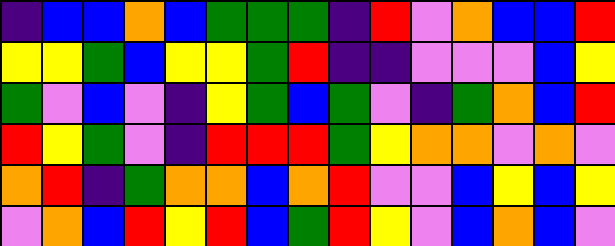[["indigo", "blue", "blue", "orange", "blue", "green", "green", "green", "indigo", "red", "violet", "orange", "blue", "blue", "red"], ["yellow", "yellow", "green", "blue", "yellow", "yellow", "green", "red", "indigo", "indigo", "violet", "violet", "violet", "blue", "yellow"], ["green", "violet", "blue", "violet", "indigo", "yellow", "green", "blue", "green", "violet", "indigo", "green", "orange", "blue", "red"], ["red", "yellow", "green", "violet", "indigo", "red", "red", "red", "green", "yellow", "orange", "orange", "violet", "orange", "violet"], ["orange", "red", "indigo", "green", "orange", "orange", "blue", "orange", "red", "violet", "violet", "blue", "yellow", "blue", "yellow"], ["violet", "orange", "blue", "red", "yellow", "red", "blue", "green", "red", "yellow", "violet", "blue", "orange", "blue", "violet"]]